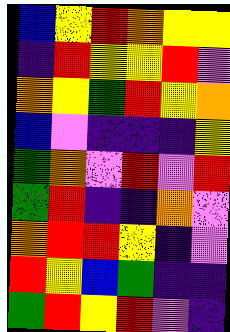[["blue", "yellow", "red", "orange", "yellow", "yellow"], ["indigo", "red", "yellow", "yellow", "red", "violet"], ["orange", "yellow", "green", "red", "yellow", "orange"], ["blue", "violet", "indigo", "indigo", "indigo", "yellow"], ["green", "orange", "violet", "red", "violet", "red"], ["green", "red", "indigo", "indigo", "orange", "violet"], ["orange", "red", "red", "yellow", "indigo", "violet"], ["red", "yellow", "blue", "green", "indigo", "indigo"], ["green", "red", "yellow", "red", "violet", "indigo"]]